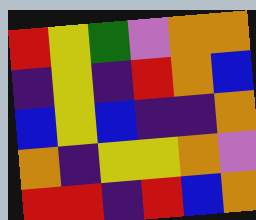[["red", "yellow", "green", "violet", "orange", "orange"], ["indigo", "yellow", "indigo", "red", "orange", "blue"], ["blue", "yellow", "blue", "indigo", "indigo", "orange"], ["orange", "indigo", "yellow", "yellow", "orange", "violet"], ["red", "red", "indigo", "red", "blue", "orange"]]